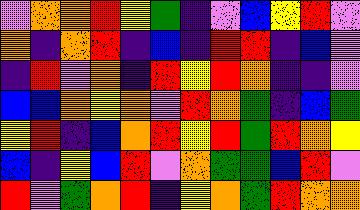[["violet", "orange", "orange", "red", "yellow", "green", "indigo", "violet", "blue", "yellow", "red", "violet"], ["orange", "indigo", "orange", "red", "indigo", "blue", "indigo", "red", "red", "indigo", "blue", "violet"], ["indigo", "red", "violet", "orange", "indigo", "red", "yellow", "red", "orange", "indigo", "indigo", "violet"], ["blue", "blue", "orange", "yellow", "orange", "violet", "red", "orange", "green", "indigo", "blue", "green"], ["yellow", "red", "indigo", "blue", "orange", "red", "yellow", "red", "green", "red", "orange", "yellow"], ["blue", "indigo", "yellow", "blue", "red", "violet", "orange", "green", "green", "blue", "red", "violet"], ["red", "violet", "green", "orange", "red", "indigo", "yellow", "orange", "green", "red", "orange", "orange"]]